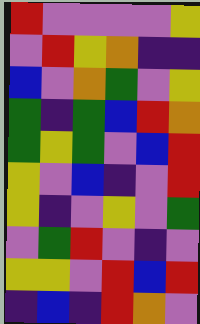[["red", "violet", "violet", "violet", "violet", "yellow"], ["violet", "red", "yellow", "orange", "indigo", "indigo"], ["blue", "violet", "orange", "green", "violet", "yellow"], ["green", "indigo", "green", "blue", "red", "orange"], ["green", "yellow", "green", "violet", "blue", "red"], ["yellow", "violet", "blue", "indigo", "violet", "red"], ["yellow", "indigo", "violet", "yellow", "violet", "green"], ["violet", "green", "red", "violet", "indigo", "violet"], ["yellow", "yellow", "violet", "red", "blue", "red"], ["indigo", "blue", "indigo", "red", "orange", "violet"]]